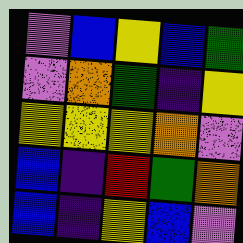[["violet", "blue", "yellow", "blue", "green"], ["violet", "orange", "green", "indigo", "yellow"], ["yellow", "yellow", "yellow", "orange", "violet"], ["blue", "indigo", "red", "green", "orange"], ["blue", "indigo", "yellow", "blue", "violet"]]